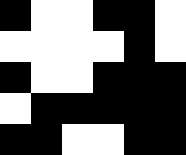[["black", "white", "white", "black", "black", "white"], ["white", "white", "white", "white", "black", "white"], ["black", "white", "white", "black", "black", "black"], ["white", "black", "black", "black", "black", "black"], ["black", "black", "white", "white", "black", "black"]]